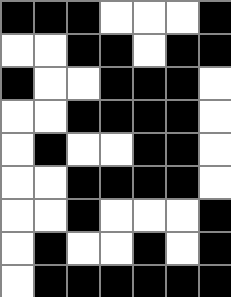[["black", "black", "black", "white", "white", "white", "black"], ["white", "white", "black", "black", "white", "black", "black"], ["black", "white", "white", "black", "black", "black", "white"], ["white", "white", "black", "black", "black", "black", "white"], ["white", "black", "white", "white", "black", "black", "white"], ["white", "white", "black", "black", "black", "black", "white"], ["white", "white", "black", "white", "white", "white", "black"], ["white", "black", "white", "white", "black", "white", "black"], ["white", "black", "black", "black", "black", "black", "black"]]